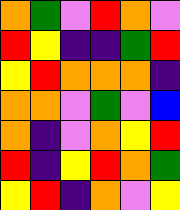[["orange", "green", "violet", "red", "orange", "violet"], ["red", "yellow", "indigo", "indigo", "green", "red"], ["yellow", "red", "orange", "orange", "orange", "indigo"], ["orange", "orange", "violet", "green", "violet", "blue"], ["orange", "indigo", "violet", "orange", "yellow", "red"], ["red", "indigo", "yellow", "red", "orange", "green"], ["yellow", "red", "indigo", "orange", "violet", "yellow"]]